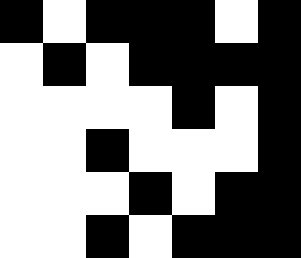[["black", "white", "black", "black", "black", "white", "black"], ["white", "black", "white", "black", "black", "black", "black"], ["white", "white", "white", "white", "black", "white", "black"], ["white", "white", "black", "white", "white", "white", "black"], ["white", "white", "white", "black", "white", "black", "black"], ["white", "white", "black", "white", "black", "black", "black"]]